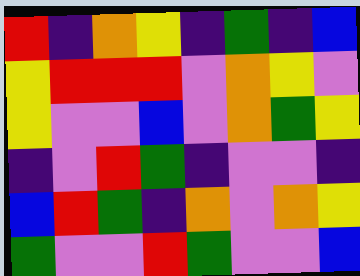[["red", "indigo", "orange", "yellow", "indigo", "green", "indigo", "blue"], ["yellow", "red", "red", "red", "violet", "orange", "yellow", "violet"], ["yellow", "violet", "violet", "blue", "violet", "orange", "green", "yellow"], ["indigo", "violet", "red", "green", "indigo", "violet", "violet", "indigo"], ["blue", "red", "green", "indigo", "orange", "violet", "orange", "yellow"], ["green", "violet", "violet", "red", "green", "violet", "violet", "blue"]]